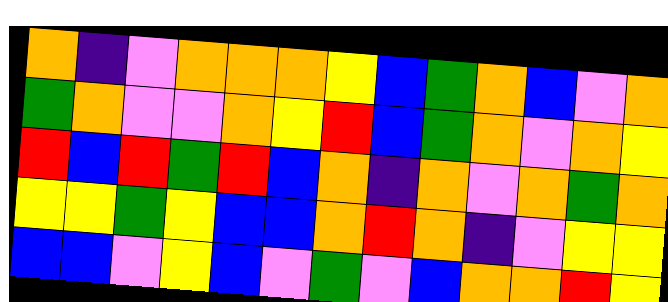[["orange", "indigo", "violet", "orange", "orange", "orange", "yellow", "blue", "green", "orange", "blue", "violet", "orange"], ["green", "orange", "violet", "violet", "orange", "yellow", "red", "blue", "green", "orange", "violet", "orange", "yellow"], ["red", "blue", "red", "green", "red", "blue", "orange", "indigo", "orange", "violet", "orange", "green", "orange"], ["yellow", "yellow", "green", "yellow", "blue", "blue", "orange", "red", "orange", "indigo", "violet", "yellow", "yellow"], ["blue", "blue", "violet", "yellow", "blue", "violet", "green", "violet", "blue", "orange", "orange", "red", "yellow"]]